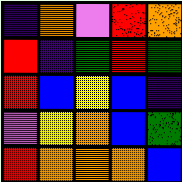[["indigo", "orange", "violet", "red", "orange"], ["red", "indigo", "green", "red", "green"], ["red", "blue", "yellow", "blue", "indigo"], ["violet", "yellow", "orange", "blue", "green"], ["red", "orange", "orange", "orange", "blue"]]